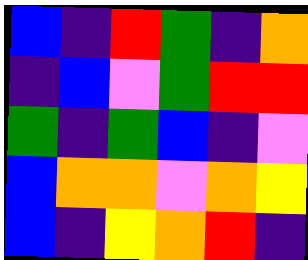[["blue", "indigo", "red", "green", "indigo", "orange"], ["indigo", "blue", "violet", "green", "red", "red"], ["green", "indigo", "green", "blue", "indigo", "violet"], ["blue", "orange", "orange", "violet", "orange", "yellow"], ["blue", "indigo", "yellow", "orange", "red", "indigo"]]